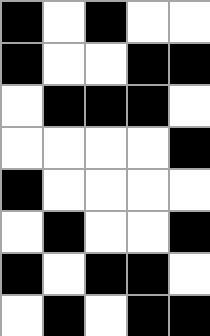[["black", "white", "black", "white", "white"], ["black", "white", "white", "black", "black"], ["white", "black", "black", "black", "white"], ["white", "white", "white", "white", "black"], ["black", "white", "white", "white", "white"], ["white", "black", "white", "white", "black"], ["black", "white", "black", "black", "white"], ["white", "black", "white", "black", "black"]]